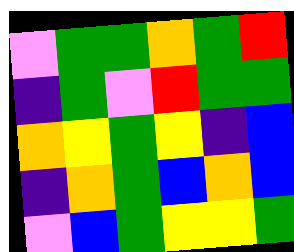[["violet", "green", "green", "orange", "green", "red"], ["indigo", "green", "violet", "red", "green", "green"], ["orange", "yellow", "green", "yellow", "indigo", "blue"], ["indigo", "orange", "green", "blue", "orange", "blue"], ["violet", "blue", "green", "yellow", "yellow", "green"]]